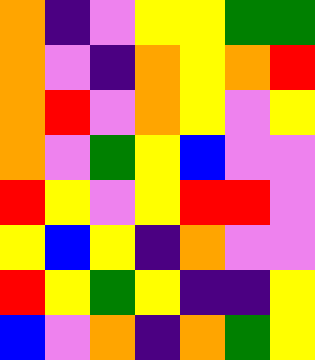[["orange", "indigo", "violet", "yellow", "yellow", "green", "green"], ["orange", "violet", "indigo", "orange", "yellow", "orange", "red"], ["orange", "red", "violet", "orange", "yellow", "violet", "yellow"], ["orange", "violet", "green", "yellow", "blue", "violet", "violet"], ["red", "yellow", "violet", "yellow", "red", "red", "violet"], ["yellow", "blue", "yellow", "indigo", "orange", "violet", "violet"], ["red", "yellow", "green", "yellow", "indigo", "indigo", "yellow"], ["blue", "violet", "orange", "indigo", "orange", "green", "yellow"]]